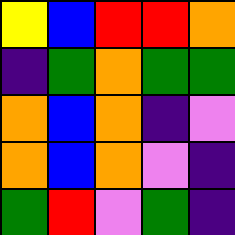[["yellow", "blue", "red", "red", "orange"], ["indigo", "green", "orange", "green", "green"], ["orange", "blue", "orange", "indigo", "violet"], ["orange", "blue", "orange", "violet", "indigo"], ["green", "red", "violet", "green", "indigo"]]